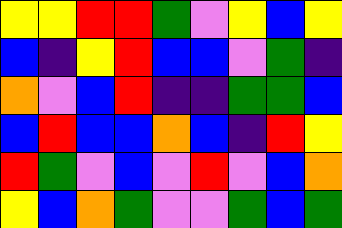[["yellow", "yellow", "red", "red", "green", "violet", "yellow", "blue", "yellow"], ["blue", "indigo", "yellow", "red", "blue", "blue", "violet", "green", "indigo"], ["orange", "violet", "blue", "red", "indigo", "indigo", "green", "green", "blue"], ["blue", "red", "blue", "blue", "orange", "blue", "indigo", "red", "yellow"], ["red", "green", "violet", "blue", "violet", "red", "violet", "blue", "orange"], ["yellow", "blue", "orange", "green", "violet", "violet", "green", "blue", "green"]]